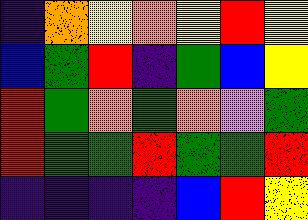[["indigo", "orange", "yellow", "orange", "yellow", "red", "yellow"], ["blue", "green", "red", "indigo", "green", "blue", "yellow"], ["red", "green", "orange", "green", "orange", "violet", "green"], ["red", "green", "green", "red", "green", "green", "red"], ["indigo", "indigo", "indigo", "indigo", "blue", "red", "yellow"]]